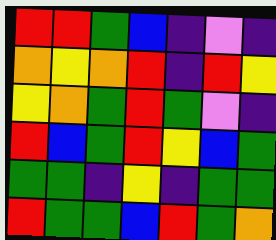[["red", "red", "green", "blue", "indigo", "violet", "indigo"], ["orange", "yellow", "orange", "red", "indigo", "red", "yellow"], ["yellow", "orange", "green", "red", "green", "violet", "indigo"], ["red", "blue", "green", "red", "yellow", "blue", "green"], ["green", "green", "indigo", "yellow", "indigo", "green", "green"], ["red", "green", "green", "blue", "red", "green", "orange"]]